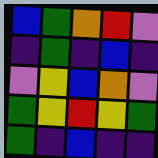[["blue", "green", "orange", "red", "violet"], ["indigo", "green", "indigo", "blue", "indigo"], ["violet", "yellow", "blue", "orange", "violet"], ["green", "yellow", "red", "yellow", "green"], ["green", "indigo", "blue", "indigo", "indigo"]]